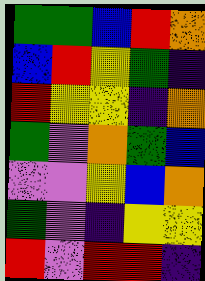[["green", "green", "blue", "red", "orange"], ["blue", "red", "yellow", "green", "indigo"], ["red", "yellow", "yellow", "indigo", "orange"], ["green", "violet", "orange", "green", "blue"], ["violet", "violet", "yellow", "blue", "orange"], ["green", "violet", "indigo", "yellow", "yellow"], ["red", "violet", "red", "red", "indigo"]]